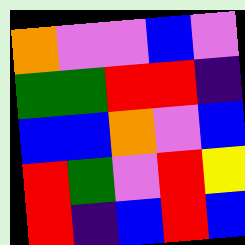[["orange", "violet", "violet", "blue", "violet"], ["green", "green", "red", "red", "indigo"], ["blue", "blue", "orange", "violet", "blue"], ["red", "green", "violet", "red", "yellow"], ["red", "indigo", "blue", "red", "blue"]]